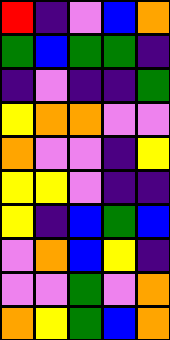[["red", "indigo", "violet", "blue", "orange"], ["green", "blue", "green", "green", "indigo"], ["indigo", "violet", "indigo", "indigo", "green"], ["yellow", "orange", "orange", "violet", "violet"], ["orange", "violet", "violet", "indigo", "yellow"], ["yellow", "yellow", "violet", "indigo", "indigo"], ["yellow", "indigo", "blue", "green", "blue"], ["violet", "orange", "blue", "yellow", "indigo"], ["violet", "violet", "green", "violet", "orange"], ["orange", "yellow", "green", "blue", "orange"]]